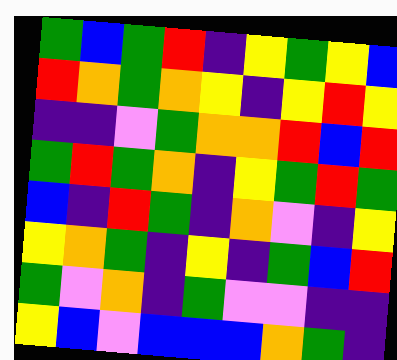[["green", "blue", "green", "red", "indigo", "yellow", "green", "yellow", "blue"], ["red", "orange", "green", "orange", "yellow", "indigo", "yellow", "red", "yellow"], ["indigo", "indigo", "violet", "green", "orange", "orange", "red", "blue", "red"], ["green", "red", "green", "orange", "indigo", "yellow", "green", "red", "green"], ["blue", "indigo", "red", "green", "indigo", "orange", "violet", "indigo", "yellow"], ["yellow", "orange", "green", "indigo", "yellow", "indigo", "green", "blue", "red"], ["green", "violet", "orange", "indigo", "green", "violet", "violet", "indigo", "indigo"], ["yellow", "blue", "violet", "blue", "blue", "blue", "orange", "green", "indigo"]]